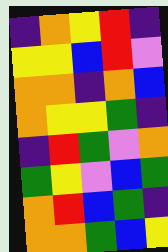[["indigo", "orange", "yellow", "red", "indigo"], ["yellow", "yellow", "blue", "red", "violet"], ["orange", "orange", "indigo", "orange", "blue"], ["orange", "yellow", "yellow", "green", "indigo"], ["indigo", "red", "green", "violet", "orange"], ["green", "yellow", "violet", "blue", "green"], ["orange", "red", "blue", "green", "indigo"], ["orange", "orange", "green", "blue", "yellow"]]